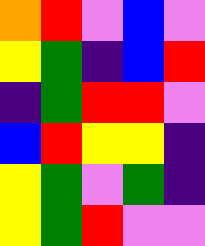[["orange", "red", "violet", "blue", "violet"], ["yellow", "green", "indigo", "blue", "red"], ["indigo", "green", "red", "red", "violet"], ["blue", "red", "yellow", "yellow", "indigo"], ["yellow", "green", "violet", "green", "indigo"], ["yellow", "green", "red", "violet", "violet"]]